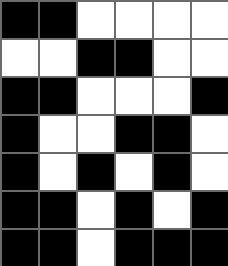[["black", "black", "white", "white", "white", "white"], ["white", "white", "black", "black", "white", "white"], ["black", "black", "white", "white", "white", "black"], ["black", "white", "white", "black", "black", "white"], ["black", "white", "black", "white", "black", "white"], ["black", "black", "white", "black", "white", "black"], ["black", "black", "white", "black", "black", "black"]]